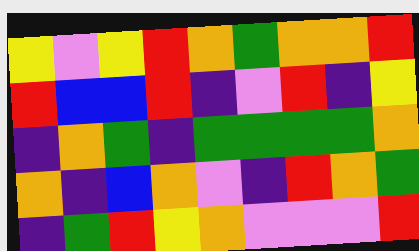[["yellow", "violet", "yellow", "red", "orange", "green", "orange", "orange", "red"], ["red", "blue", "blue", "red", "indigo", "violet", "red", "indigo", "yellow"], ["indigo", "orange", "green", "indigo", "green", "green", "green", "green", "orange"], ["orange", "indigo", "blue", "orange", "violet", "indigo", "red", "orange", "green"], ["indigo", "green", "red", "yellow", "orange", "violet", "violet", "violet", "red"]]